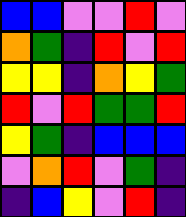[["blue", "blue", "violet", "violet", "red", "violet"], ["orange", "green", "indigo", "red", "violet", "red"], ["yellow", "yellow", "indigo", "orange", "yellow", "green"], ["red", "violet", "red", "green", "green", "red"], ["yellow", "green", "indigo", "blue", "blue", "blue"], ["violet", "orange", "red", "violet", "green", "indigo"], ["indigo", "blue", "yellow", "violet", "red", "indigo"]]